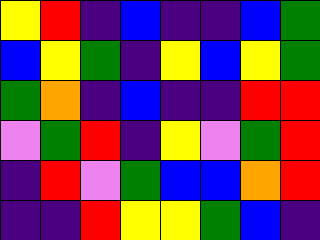[["yellow", "red", "indigo", "blue", "indigo", "indigo", "blue", "green"], ["blue", "yellow", "green", "indigo", "yellow", "blue", "yellow", "green"], ["green", "orange", "indigo", "blue", "indigo", "indigo", "red", "red"], ["violet", "green", "red", "indigo", "yellow", "violet", "green", "red"], ["indigo", "red", "violet", "green", "blue", "blue", "orange", "red"], ["indigo", "indigo", "red", "yellow", "yellow", "green", "blue", "indigo"]]